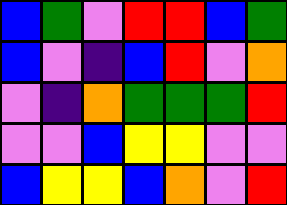[["blue", "green", "violet", "red", "red", "blue", "green"], ["blue", "violet", "indigo", "blue", "red", "violet", "orange"], ["violet", "indigo", "orange", "green", "green", "green", "red"], ["violet", "violet", "blue", "yellow", "yellow", "violet", "violet"], ["blue", "yellow", "yellow", "blue", "orange", "violet", "red"]]